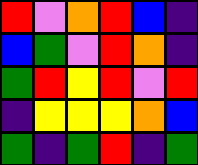[["red", "violet", "orange", "red", "blue", "indigo"], ["blue", "green", "violet", "red", "orange", "indigo"], ["green", "red", "yellow", "red", "violet", "red"], ["indigo", "yellow", "yellow", "yellow", "orange", "blue"], ["green", "indigo", "green", "red", "indigo", "green"]]